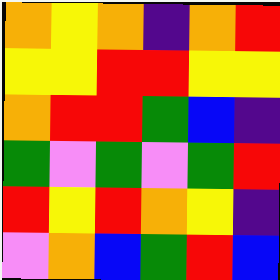[["orange", "yellow", "orange", "indigo", "orange", "red"], ["yellow", "yellow", "red", "red", "yellow", "yellow"], ["orange", "red", "red", "green", "blue", "indigo"], ["green", "violet", "green", "violet", "green", "red"], ["red", "yellow", "red", "orange", "yellow", "indigo"], ["violet", "orange", "blue", "green", "red", "blue"]]